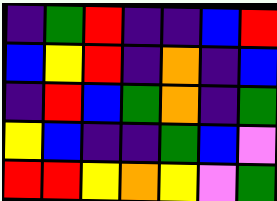[["indigo", "green", "red", "indigo", "indigo", "blue", "red"], ["blue", "yellow", "red", "indigo", "orange", "indigo", "blue"], ["indigo", "red", "blue", "green", "orange", "indigo", "green"], ["yellow", "blue", "indigo", "indigo", "green", "blue", "violet"], ["red", "red", "yellow", "orange", "yellow", "violet", "green"]]